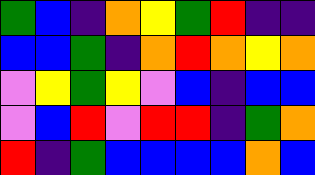[["green", "blue", "indigo", "orange", "yellow", "green", "red", "indigo", "indigo"], ["blue", "blue", "green", "indigo", "orange", "red", "orange", "yellow", "orange"], ["violet", "yellow", "green", "yellow", "violet", "blue", "indigo", "blue", "blue"], ["violet", "blue", "red", "violet", "red", "red", "indigo", "green", "orange"], ["red", "indigo", "green", "blue", "blue", "blue", "blue", "orange", "blue"]]